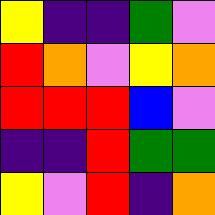[["yellow", "indigo", "indigo", "green", "violet"], ["red", "orange", "violet", "yellow", "orange"], ["red", "red", "red", "blue", "violet"], ["indigo", "indigo", "red", "green", "green"], ["yellow", "violet", "red", "indigo", "orange"]]